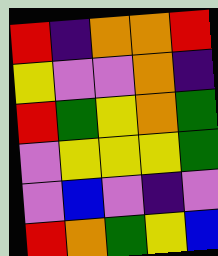[["red", "indigo", "orange", "orange", "red"], ["yellow", "violet", "violet", "orange", "indigo"], ["red", "green", "yellow", "orange", "green"], ["violet", "yellow", "yellow", "yellow", "green"], ["violet", "blue", "violet", "indigo", "violet"], ["red", "orange", "green", "yellow", "blue"]]